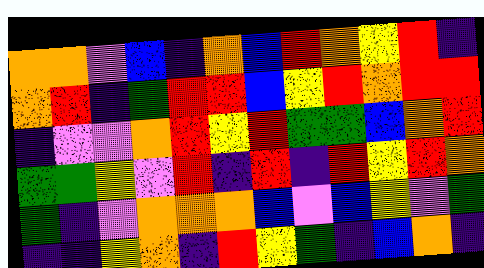[["orange", "orange", "violet", "blue", "indigo", "orange", "blue", "red", "orange", "yellow", "red", "indigo"], ["orange", "red", "indigo", "green", "red", "red", "blue", "yellow", "red", "orange", "red", "red"], ["indigo", "violet", "violet", "orange", "red", "yellow", "red", "green", "green", "blue", "orange", "red"], ["green", "green", "yellow", "violet", "red", "indigo", "red", "indigo", "red", "yellow", "red", "orange"], ["green", "indigo", "violet", "orange", "orange", "orange", "blue", "violet", "blue", "yellow", "violet", "green"], ["indigo", "indigo", "yellow", "orange", "indigo", "red", "yellow", "green", "indigo", "blue", "orange", "indigo"]]